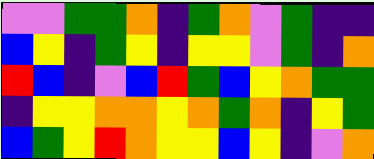[["violet", "violet", "green", "green", "orange", "indigo", "green", "orange", "violet", "green", "indigo", "indigo"], ["blue", "yellow", "indigo", "green", "yellow", "indigo", "yellow", "yellow", "violet", "green", "indigo", "orange"], ["red", "blue", "indigo", "violet", "blue", "red", "green", "blue", "yellow", "orange", "green", "green"], ["indigo", "yellow", "yellow", "orange", "orange", "yellow", "orange", "green", "orange", "indigo", "yellow", "green"], ["blue", "green", "yellow", "red", "orange", "yellow", "yellow", "blue", "yellow", "indigo", "violet", "orange"]]